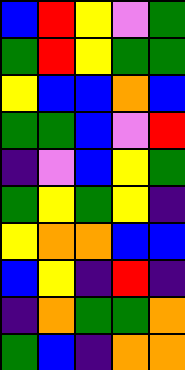[["blue", "red", "yellow", "violet", "green"], ["green", "red", "yellow", "green", "green"], ["yellow", "blue", "blue", "orange", "blue"], ["green", "green", "blue", "violet", "red"], ["indigo", "violet", "blue", "yellow", "green"], ["green", "yellow", "green", "yellow", "indigo"], ["yellow", "orange", "orange", "blue", "blue"], ["blue", "yellow", "indigo", "red", "indigo"], ["indigo", "orange", "green", "green", "orange"], ["green", "blue", "indigo", "orange", "orange"]]